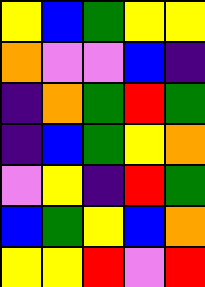[["yellow", "blue", "green", "yellow", "yellow"], ["orange", "violet", "violet", "blue", "indigo"], ["indigo", "orange", "green", "red", "green"], ["indigo", "blue", "green", "yellow", "orange"], ["violet", "yellow", "indigo", "red", "green"], ["blue", "green", "yellow", "blue", "orange"], ["yellow", "yellow", "red", "violet", "red"]]